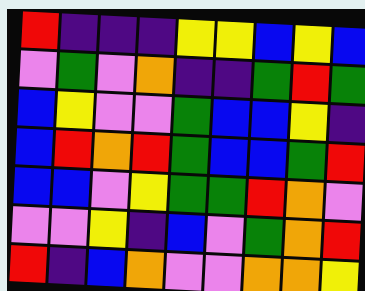[["red", "indigo", "indigo", "indigo", "yellow", "yellow", "blue", "yellow", "blue"], ["violet", "green", "violet", "orange", "indigo", "indigo", "green", "red", "green"], ["blue", "yellow", "violet", "violet", "green", "blue", "blue", "yellow", "indigo"], ["blue", "red", "orange", "red", "green", "blue", "blue", "green", "red"], ["blue", "blue", "violet", "yellow", "green", "green", "red", "orange", "violet"], ["violet", "violet", "yellow", "indigo", "blue", "violet", "green", "orange", "red"], ["red", "indigo", "blue", "orange", "violet", "violet", "orange", "orange", "yellow"]]